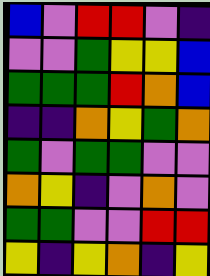[["blue", "violet", "red", "red", "violet", "indigo"], ["violet", "violet", "green", "yellow", "yellow", "blue"], ["green", "green", "green", "red", "orange", "blue"], ["indigo", "indigo", "orange", "yellow", "green", "orange"], ["green", "violet", "green", "green", "violet", "violet"], ["orange", "yellow", "indigo", "violet", "orange", "violet"], ["green", "green", "violet", "violet", "red", "red"], ["yellow", "indigo", "yellow", "orange", "indigo", "yellow"]]